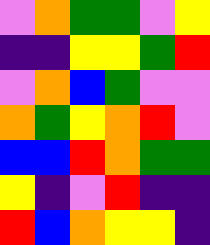[["violet", "orange", "green", "green", "violet", "yellow"], ["indigo", "indigo", "yellow", "yellow", "green", "red"], ["violet", "orange", "blue", "green", "violet", "violet"], ["orange", "green", "yellow", "orange", "red", "violet"], ["blue", "blue", "red", "orange", "green", "green"], ["yellow", "indigo", "violet", "red", "indigo", "indigo"], ["red", "blue", "orange", "yellow", "yellow", "indigo"]]